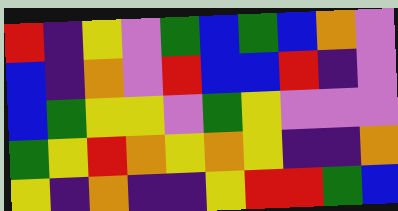[["red", "indigo", "yellow", "violet", "green", "blue", "green", "blue", "orange", "violet"], ["blue", "indigo", "orange", "violet", "red", "blue", "blue", "red", "indigo", "violet"], ["blue", "green", "yellow", "yellow", "violet", "green", "yellow", "violet", "violet", "violet"], ["green", "yellow", "red", "orange", "yellow", "orange", "yellow", "indigo", "indigo", "orange"], ["yellow", "indigo", "orange", "indigo", "indigo", "yellow", "red", "red", "green", "blue"]]